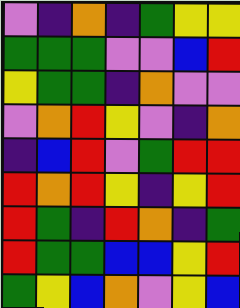[["violet", "indigo", "orange", "indigo", "green", "yellow", "yellow"], ["green", "green", "green", "violet", "violet", "blue", "red"], ["yellow", "green", "green", "indigo", "orange", "violet", "violet"], ["violet", "orange", "red", "yellow", "violet", "indigo", "orange"], ["indigo", "blue", "red", "violet", "green", "red", "red"], ["red", "orange", "red", "yellow", "indigo", "yellow", "red"], ["red", "green", "indigo", "red", "orange", "indigo", "green"], ["red", "green", "green", "blue", "blue", "yellow", "red"], ["green", "yellow", "blue", "orange", "violet", "yellow", "blue"]]